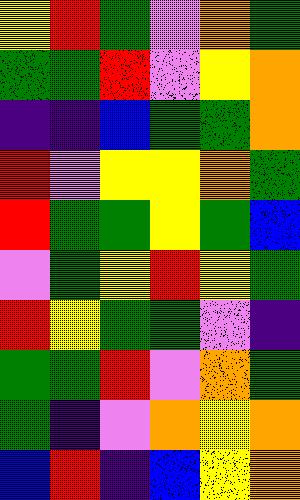[["yellow", "red", "green", "violet", "orange", "green"], ["green", "green", "red", "violet", "yellow", "orange"], ["indigo", "indigo", "blue", "green", "green", "orange"], ["red", "violet", "yellow", "yellow", "orange", "green"], ["red", "green", "green", "yellow", "green", "blue"], ["violet", "green", "yellow", "red", "yellow", "green"], ["red", "yellow", "green", "green", "violet", "indigo"], ["green", "green", "red", "violet", "orange", "green"], ["green", "indigo", "violet", "orange", "yellow", "orange"], ["blue", "red", "indigo", "blue", "yellow", "orange"]]